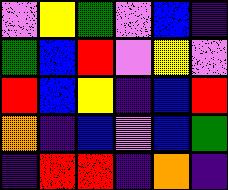[["violet", "yellow", "green", "violet", "blue", "indigo"], ["green", "blue", "red", "violet", "yellow", "violet"], ["red", "blue", "yellow", "indigo", "blue", "red"], ["orange", "indigo", "blue", "violet", "blue", "green"], ["indigo", "red", "red", "indigo", "orange", "indigo"]]